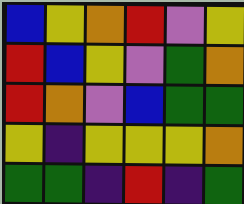[["blue", "yellow", "orange", "red", "violet", "yellow"], ["red", "blue", "yellow", "violet", "green", "orange"], ["red", "orange", "violet", "blue", "green", "green"], ["yellow", "indigo", "yellow", "yellow", "yellow", "orange"], ["green", "green", "indigo", "red", "indigo", "green"]]